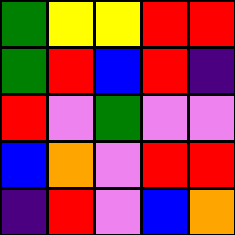[["green", "yellow", "yellow", "red", "red"], ["green", "red", "blue", "red", "indigo"], ["red", "violet", "green", "violet", "violet"], ["blue", "orange", "violet", "red", "red"], ["indigo", "red", "violet", "blue", "orange"]]